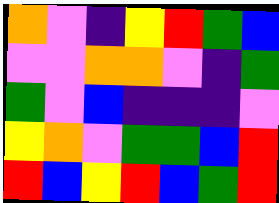[["orange", "violet", "indigo", "yellow", "red", "green", "blue"], ["violet", "violet", "orange", "orange", "violet", "indigo", "green"], ["green", "violet", "blue", "indigo", "indigo", "indigo", "violet"], ["yellow", "orange", "violet", "green", "green", "blue", "red"], ["red", "blue", "yellow", "red", "blue", "green", "red"]]